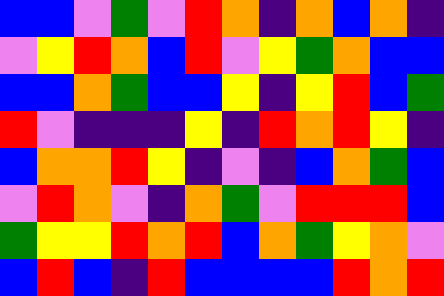[["blue", "blue", "violet", "green", "violet", "red", "orange", "indigo", "orange", "blue", "orange", "indigo"], ["violet", "yellow", "red", "orange", "blue", "red", "violet", "yellow", "green", "orange", "blue", "blue"], ["blue", "blue", "orange", "green", "blue", "blue", "yellow", "indigo", "yellow", "red", "blue", "green"], ["red", "violet", "indigo", "indigo", "indigo", "yellow", "indigo", "red", "orange", "red", "yellow", "indigo"], ["blue", "orange", "orange", "red", "yellow", "indigo", "violet", "indigo", "blue", "orange", "green", "blue"], ["violet", "red", "orange", "violet", "indigo", "orange", "green", "violet", "red", "red", "red", "blue"], ["green", "yellow", "yellow", "red", "orange", "red", "blue", "orange", "green", "yellow", "orange", "violet"], ["blue", "red", "blue", "indigo", "red", "blue", "blue", "blue", "blue", "red", "orange", "red"]]